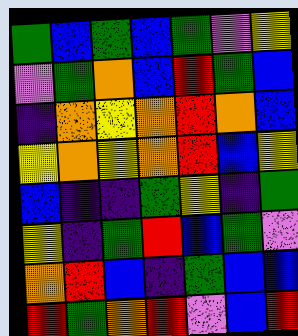[["green", "blue", "green", "blue", "green", "violet", "yellow"], ["violet", "green", "orange", "blue", "red", "green", "blue"], ["indigo", "orange", "yellow", "orange", "red", "orange", "blue"], ["yellow", "orange", "yellow", "orange", "red", "blue", "yellow"], ["blue", "indigo", "indigo", "green", "yellow", "indigo", "green"], ["yellow", "indigo", "green", "red", "blue", "green", "violet"], ["orange", "red", "blue", "indigo", "green", "blue", "blue"], ["red", "green", "orange", "red", "violet", "blue", "red"]]